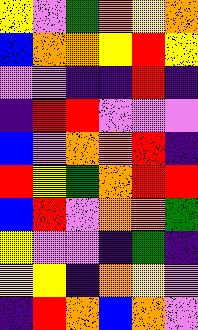[["yellow", "violet", "green", "orange", "yellow", "orange"], ["blue", "orange", "orange", "yellow", "red", "yellow"], ["violet", "violet", "indigo", "indigo", "red", "indigo"], ["indigo", "red", "red", "violet", "violet", "violet"], ["blue", "violet", "orange", "orange", "red", "indigo"], ["red", "yellow", "green", "orange", "red", "red"], ["blue", "red", "violet", "orange", "orange", "green"], ["yellow", "violet", "violet", "indigo", "green", "indigo"], ["yellow", "yellow", "indigo", "orange", "yellow", "violet"], ["indigo", "red", "orange", "blue", "orange", "violet"]]